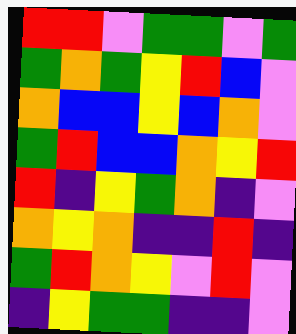[["red", "red", "violet", "green", "green", "violet", "green"], ["green", "orange", "green", "yellow", "red", "blue", "violet"], ["orange", "blue", "blue", "yellow", "blue", "orange", "violet"], ["green", "red", "blue", "blue", "orange", "yellow", "red"], ["red", "indigo", "yellow", "green", "orange", "indigo", "violet"], ["orange", "yellow", "orange", "indigo", "indigo", "red", "indigo"], ["green", "red", "orange", "yellow", "violet", "red", "violet"], ["indigo", "yellow", "green", "green", "indigo", "indigo", "violet"]]